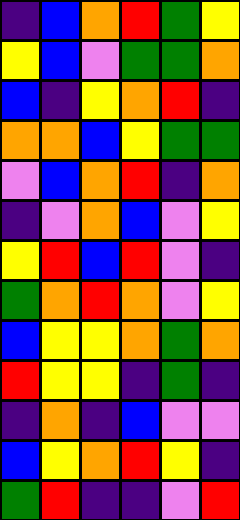[["indigo", "blue", "orange", "red", "green", "yellow"], ["yellow", "blue", "violet", "green", "green", "orange"], ["blue", "indigo", "yellow", "orange", "red", "indigo"], ["orange", "orange", "blue", "yellow", "green", "green"], ["violet", "blue", "orange", "red", "indigo", "orange"], ["indigo", "violet", "orange", "blue", "violet", "yellow"], ["yellow", "red", "blue", "red", "violet", "indigo"], ["green", "orange", "red", "orange", "violet", "yellow"], ["blue", "yellow", "yellow", "orange", "green", "orange"], ["red", "yellow", "yellow", "indigo", "green", "indigo"], ["indigo", "orange", "indigo", "blue", "violet", "violet"], ["blue", "yellow", "orange", "red", "yellow", "indigo"], ["green", "red", "indigo", "indigo", "violet", "red"]]